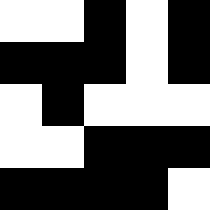[["white", "white", "black", "white", "black"], ["black", "black", "black", "white", "black"], ["white", "black", "white", "white", "white"], ["white", "white", "black", "black", "black"], ["black", "black", "black", "black", "white"]]